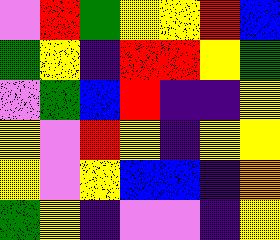[["violet", "red", "green", "yellow", "yellow", "red", "blue"], ["green", "yellow", "indigo", "red", "red", "yellow", "green"], ["violet", "green", "blue", "red", "indigo", "indigo", "yellow"], ["yellow", "violet", "red", "yellow", "indigo", "yellow", "yellow"], ["yellow", "violet", "yellow", "blue", "blue", "indigo", "orange"], ["green", "yellow", "indigo", "violet", "violet", "indigo", "yellow"]]